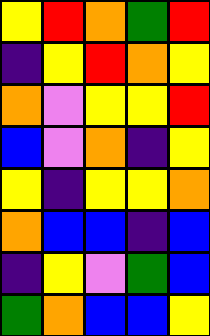[["yellow", "red", "orange", "green", "red"], ["indigo", "yellow", "red", "orange", "yellow"], ["orange", "violet", "yellow", "yellow", "red"], ["blue", "violet", "orange", "indigo", "yellow"], ["yellow", "indigo", "yellow", "yellow", "orange"], ["orange", "blue", "blue", "indigo", "blue"], ["indigo", "yellow", "violet", "green", "blue"], ["green", "orange", "blue", "blue", "yellow"]]